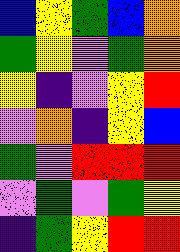[["blue", "yellow", "green", "blue", "orange"], ["green", "yellow", "violet", "green", "orange"], ["yellow", "indigo", "violet", "yellow", "red"], ["violet", "orange", "indigo", "yellow", "blue"], ["green", "violet", "red", "red", "red"], ["violet", "green", "violet", "green", "yellow"], ["indigo", "green", "yellow", "red", "red"]]